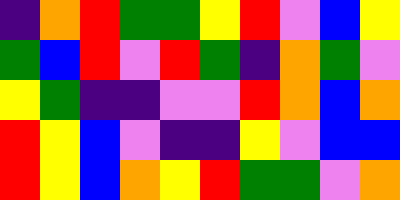[["indigo", "orange", "red", "green", "green", "yellow", "red", "violet", "blue", "yellow"], ["green", "blue", "red", "violet", "red", "green", "indigo", "orange", "green", "violet"], ["yellow", "green", "indigo", "indigo", "violet", "violet", "red", "orange", "blue", "orange"], ["red", "yellow", "blue", "violet", "indigo", "indigo", "yellow", "violet", "blue", "blue"], ["red", "yellow", "blue", "orange", "yellow", "red", "green", "green", "violet", "orange"]]